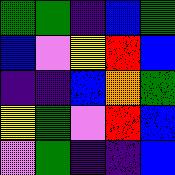[["green", "green", "indigo", "blue", "green"], ["blue", "violet", "yellow", "red", "blue"], ["indigo", "indigo", "blue", "orange", "green"], ["yellow", "green", "violet", "red", "blue"], ["violet", "green", "indigo", "indigo", "blue"]]